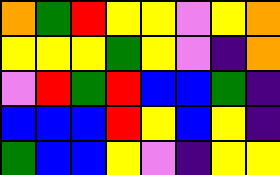[["orange", "green", "red", "yellow", "yellow", "violet", "yellow", "orange"], ["yellow", "yellow", "yellow", "green", "yellow", "violet", "indigo", "orange"], ["violet", "red", "green", "red", "blue", "blue", "green", "indigo"], ["blue", "blue", "blue", "red", "yellow", "blue", "yellow", "indigo"], ["green", "blue", "blue", "yellow", "violet", "indigo", "yellow", "yellow"]]